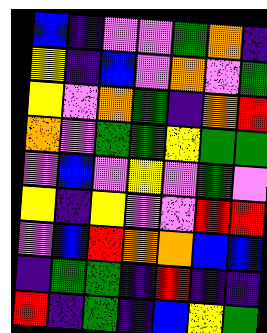[["blue", "indigo", "violet", "violet", "green", "orange", "indigo"], ["yellow", "indigo", "blue", "violet", "orange", "violet", "green"], ["yellow", "violet", "orange", "green", "indigo", "orange", "red"], ["orange", "violet", "green", "green", "yellow", "green", "green"], ["violet", "blue", "violet", "yellow", "violet", "green", "violet"], ["yellow", "indigo", "yellow", "violet", "violet", "red", "red"], ["violet", "blue", "red", "orange", "orange", "blue", "blue"], ["indigo", "green", "green", "indigo", "red", "indigo", "indigo"], ["red", "indigo", "green", "indigo", "blue", "yellow", "green"]]